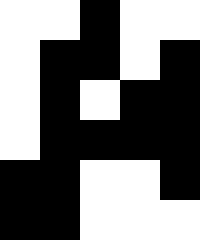[["white", "white", "black", "white", "white"], ["white", "black", "black", "white", "black"], ["white", "black", "white", "black", "black"], ["white", "black", "black", "black", "black"], ["black", "black", "white", "white", "black"], ["black", "black", "white", "white", "white"]]